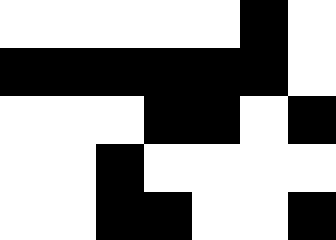[["white", "white", "white", "white", "white", "black", "white"], ["black", "black", "black", "black", "black", "black", "white"], ["white", "white", "white", "black", "black", "white", "black"], ["white", "white", "black", "white", "white", "white", "white"], ["white", "white", "black", "black", "white", "white", "black"]]